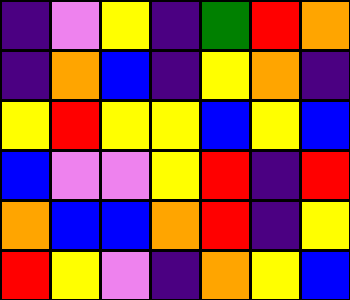[["indigo", "violet", "yellow", "indigo", "green", "red", "orange"], ["indigo", "orange", "blue", "indigo", "yellow", "orange", "indigo"], ["yellow", "red", "yellow", "yellow", "blue", "yellow", "blue"], ["blue", "violet", "violet", "yellow", "red", "indigo", "red"], ["orange", "blue", "blue", "orange", "red", "indigo", "yellow"], ["red", "yellow", "violet", "indigo", "orange", "yellow", "blue"]]